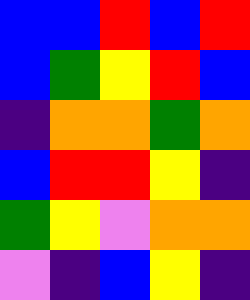[["blue", "blue", "red", "blue", "red"], ["blue", "green", "yellow", "red", "blue"], ["indigo", "orange", "orange", "green", "orange"], ["blue", "red", "red", "yellow", "indigo"], ["green", "yellow", "violet", "orange", "orange"], ["violet", "indigo", "blue", "yellow", "indigo"]]